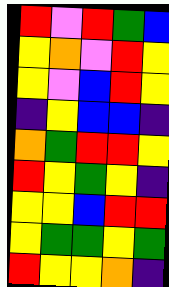[["red", "violet", "red", "green", "blue"], ["yellow", "orange", "violet", "red", "yellow"], ["yellow", "violet", "blue", "red", "yellow"], ["indigo", "yellow", "blue", "blue", "indigo"], ["orange", "green", "red", "red", "yellow"], ["red", "yellow", "green", "yellow", "indigo"], ["yellow", "yellow", "blue", "red", "red"], ["yellow", "green", "green", "yellow", "green"], ["red", "yellow", "yellow", "orange", "indigo"]]